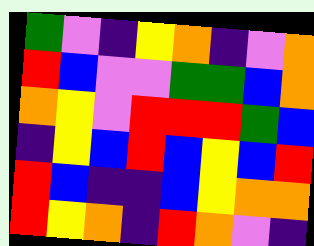[["green", "violet", "indigo", "yellow", "orange", "indigo", "violet", "orange"], ["red", "blue", "violet", "violet", "green", "green", "blue", "orange"], ["orange", "yellow", "violet", "red", "red", "red", "green", "blue"], ["indigo", "yellow", "blue", "red", "blue", "yellow", "blue", "red"], ["red", "blue", "indigo", "indigo", "blue", "yellow", "orange", "orange"], ["red", "yellow", "orange", "indigo", "red", "orange", "violet", "indigo"]]